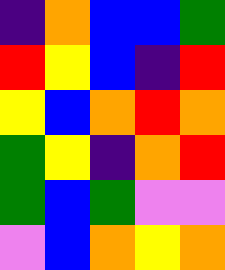[["indigo", "orange", "blue", "blue", "green"], ["red", "yellow", "blue", "indigo", "red"], ["yellow", "blue", "orange", "red", "orange"], ["green", "yellow", "indigo", "orange", "red"], ["green", "blue", "green", "violet", "violet"], ["violet", "blue", "orange", "yellow", "orange"]]